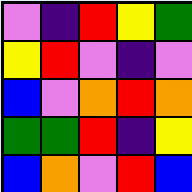[["violet", "indigo", "red", "yellow", "green"], ["yellow", "red", "violet", "indigo", "violet"], ["blue", "violet", "orange", "red", "orange"], ["green", "green", "red", "indigo", "yellow"], ["blue", "orange", "violet", "red", "blue"]]